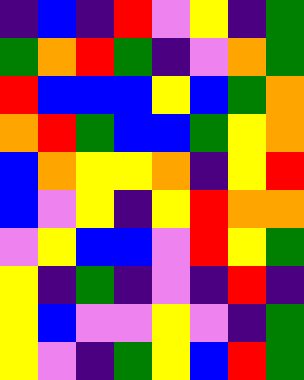[["indigo", "blue", "indigo", "red", "violet", "yellow", "indigo", "green"], ["green", "orange", "red", "green", "indigo", "violet", "orange", "green"], ["red", "blue", "blue", "blue", "yellow", "blue", "green", "orange"], ["orange", "red", "green", "blue", "blue", "green", "yellow", "orange"], ["blue", "orange", "yellow", "yellow", "orange", "indigo", "yellow", "red"], ["blue", "violet", "yellow", "indigo", "yellow", "red", "orange", "orange"], ["violet", "yellow", "blue", "blue", "violet", "red", "yellow", "green"], ["yellow", "indigo", "green", "indigo", "violet", "indigo", "red", "indigo"], ["yellow", "blue", "violet", "violet", "yellow", "violet", "indigo", "green"], ["yellow", "violet", "indigo", "green", "yellow", "blue", "red", "green"]]